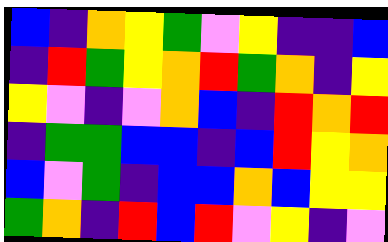[["blue", "indigo", "orange", "yellow", "green", "violet", "yellow", "indigo", "indigo", "blue"], ["indigo", "red", "green", "yellow", "orange", "red", "green", "orange", "indigo", "yellow"], ["yellow", "violet", "indigo", "violet", "orange", "blue", "indigo", "red", "orange", "red"], ["indigo", "green", "green", "blue", "blue", "indigo", "blue", "red", "yellow", "orange"], ["blue", "violet", "green", "indigo", "blue", "blue", "orange", "blue", "yellow", "yellow"], ["green", "orange", "indigo", "red", "blue", "red", "violet", "yellow", "indigo", "violet"]]